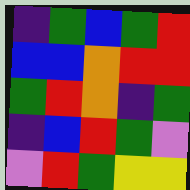[["indigo", "green", "blue", "green", "red"], ["blue", "blue", "orange", "red", "red"], ["green", "red", "orange", "indigo", "green"], ["indigo", "blue", "red", "green", "violet"], ["violet", "red", "green", "yellow", "yellow"]]